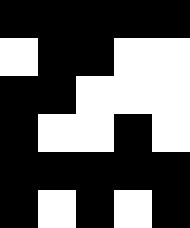[["black", "black", "black", "black", "black"], ["white", "black", "black", "white", "white"], ["black", "black", "white", "white", "white"], ["black", "white", "white", "black", "white"], ["black", "black", "black", "black", "black"], ["black", "white", "black", "white", "black"]]